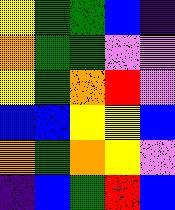[["yellow", "green", "green", "blue", "indigo"], ["orange", "green", "green", "violet", "violet"], ["yellow", "green", "orange", "red", "violet"], ["blue", "blue", "yellow", "yellow", "blue"], ["orange", "green", "orange", "yellow", "violet"], ["indigo", "blue", "green", "red", "blue"]]